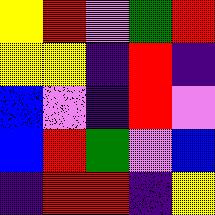[["yellow", "red", "violet", "green", "red"], ["yellow", "yellow", "indigo", "red", "indigo"], ["blue", "violet", "indigo", "red", "violet"], ["blue", "red", "green", "violet", "blue"], ["indigo", "red", "red", "indigo", "yellow"]]